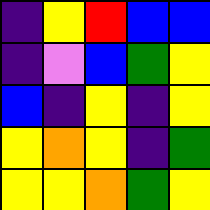[["indigo", "yellow", "red", "blue", "blue"], ["indigo", "violet", "blue", "green", "yellow"], ["blue", "indigo", "yellow", "indigo", "yellow"], ["yellow", "orange", "yellow", "indigo", "green"], ["yellow", "yellow", "orange", "green", "yellow"]]